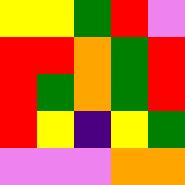[["yellow", "yellow", "green", "red", "violet"], ["red", "red", "orange", "green", "red"], ["red", "green", "orange", "green", "red"], ["red", "yellow", "indigo", "yellow", "green"], ["violet", "violet", "violet", "orange", "orange"]]